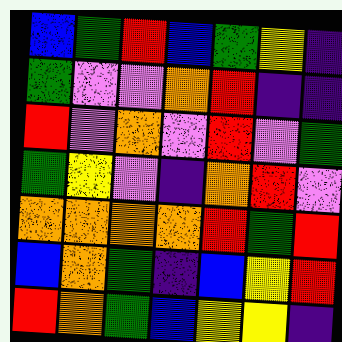[["blue", "green", "red", "blue", "green", "yellow", "indigo"], ["green", "violet", "violet", "orange", "red", "indigo", "indigo"], ["red", "violet", "orange", "violet", "red", "violet", "green"], ["green", "yellow", "violet", "indigo", "orange", "red", "violet"], ["orange", "orange", "orange", "orange", "red", "green", "red"], ["blue", "orange", "green", "indigo", "blue", "yellow", "red"], ["red", "orange", "green", "blue", "yellow", "yellow", "indigo"]]